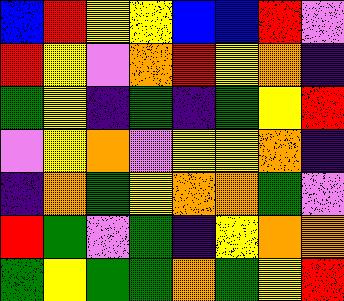[["blue", "red", "yellow", "yellow", "blue", "blue", "red", "violet"], ["red", "yellow", "violet", "orange", "red", "yellow", "orange", "indigo"], ["green", "yellow", "indigo", "green", "indigo", "green", "yellow", "red"], ["violet", "yellow", "orange", "violet", "yellow", "yellow", "orange", "indigo"], ["indigo", "orange", "green", "yellow", "orange", "orange", "green", "violet"], ["red", "green", "violet", "green", "indigo", "yellow", "orange", "orange"], ["green", "yellow", "green", "green", "orange", "green", "yellow", "red"]]